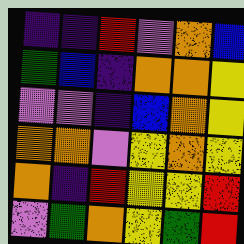[["indigo", "indigo", "red", "violet", "orange", "blue"], ["green", "blue", "indigo", "orange", "orange", "yellow"], ["violet", "violet", "indigo", "blue", "orange", "yellow"], ["orange", "orange", "violet", "yellow", "orange", "yellow"], ["orange", "indigo", "red", "yellow", "yellow", "red"], ["violet", "green", "orange", "yellow", "green", "red"]]